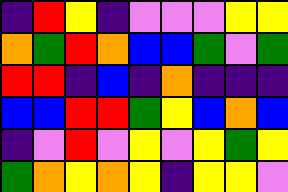[["indigo", "red", "yellow", "indigo", "violet", "violet", "violet", "yellow", "yellow"], ["orange", "green", "red", "orange", "blue", "blue", "green", "violet", "green"], ["red", "red", "indigo", "blue", "indigo", "orange", "indigo", "indigo", "indigo"], ["blue", "blue", "red", "red", "green", "yellow", "blue", "orange", "blue"], ["indigo", "violet", "red", "violet", "yellow", "violet", "yellow", "green", "yellow"], ["green", "orange", "yellow", "orange", "yellow", "indigo", "yellow", "yellow", "violet"]]